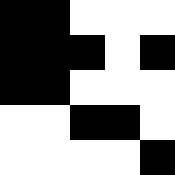[["black", "black", "white", "white", "white"], ["black", "black", "black", "white", "black"], ["black", "black", "white", "white", "white"], ["white", "white", "black", "black", "white"], ["white", "white", "white", "white", "black"]]